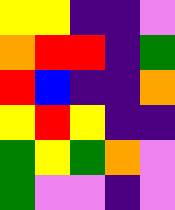[["yellow", "yellow", "indigo", "indigo", "violet"], ["orange", "red", "red", "indigo", "green"], ["red", "blue", "indigo", "indigo", "orange"], ["yellow", "red", "yellow", "indigo", "indigo"], ["green", "yellow", "green", "orange", "violet"], ["green", "violet", "violet", "indigo", "violet"]]